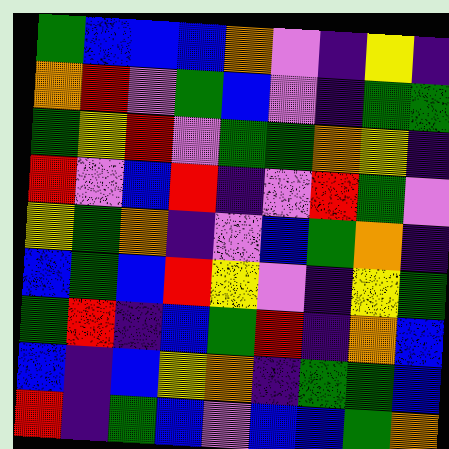[["green", "blue", "blue", "blue", "orange", "violet", "indigo", "yellow", "indigo"], ["orange", "red", "violet", "green", "blue", "violet", "indigo", "green", "green"], ["green", "yellow", "red", "violet", "green", "green", "orange", "yellow", "indigo"], ["red", "violet", "blue", "red", "indigo", "violet", "red", "green", "violet"], ["yellow", "green", "orange", "indigo", "violet", "blue", "green", "orange", "indigo"], ["blue", "green", "blue", "red", "yellow", "violet", "indigo", "yellow", "green"], ["green", "red", "indigo", "blue", "green", "red", "indigo", "orange", "blue"], ["blue", "indigo", "blue", "yellow", "orange", "indigo", "green", "green", "blue"], ["red", "indigo", "green", "blue", "violet", "blue", "blue", "green", "orange"]]